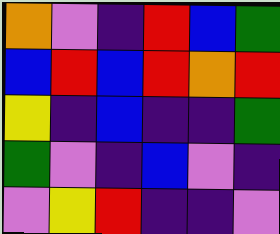[["orange", "violet", "indigo", "red", "blue", "green"], ["blue", "red", "blue", "red", "orange", "red"], ["yellow", "indigo", "blue", "indigo", "indigo", "green"], ["green", "violet", "indigo", "blue", "violet", "indigo"], ["violet", "yellow", "red", "indigo", "indigo", "violet"]]